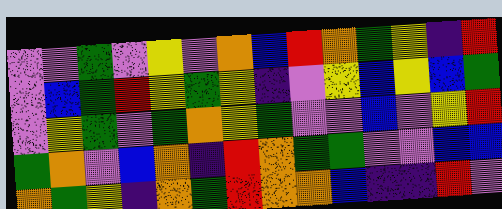[["violet", "violet", "green", "violet", "yellow", "violet", "orange", "blue", "red", "orange", "green", "yellow", "indigo", "red"], ["violet", "blue", "green", "red", "yellow", "green", "yellow", "indigo", "violet", "yellow", "blue", "yellow", "blue", "green"], ["violet", "yellow", "green", "violet", "green", "orange", "yellow", "green", "violet", "violet", "blue", "violet", "yellow", "red"], ["green", "orange", "violet", "blue", "orange", "indigo", "red", "orange", "green", "green", "violet", "violet", "blue", "blue"], ["orange", "green", "yellow", "indigo", "orange", "green", "red", "orange", "orange", "blue", "indigo", "indigo", "red", "violet"]]